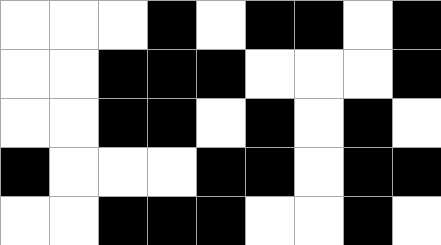[["white", "white", "white", "black", "white", "black", "black", "white", "black"], ["white", "white", "black", "black", "black", "white", "white", "white", "black"], ["white", "white", "black", "black", "white", "black", "white", "black", "white"], ["black", "white", "white", "white", "black", "black", "white", "black", "black"], ["white", "white", "black", "black", "black", "white", "white", "black", "white"]]